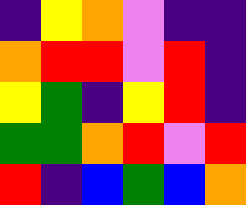[["indigo", "yellow", "orange", "violet", "indigo", "indigo"], ["orange", "red", "red", "violet", "red", "indigo"], ["yellow", "green", "indigo", "yellow", "red", "indigo"], ["green", "green", "orange", "red", "violet", "red"], ["red", "indigo", "blue", "green", "blue", "orange"]]